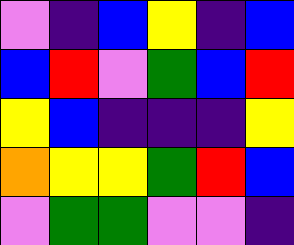[["violet", "indigo", "blue", "yellow", "indigo", "blue"], ["blue", "red", "violet", "green", "blue", "red"], ["yellow", "blue", "indigo", "indigo", "indigo", "yellow"], ["orange", "yellow", "yellow", "green", "red", "blue"], ["violet", "green", "green", "violet", "violet", "indigo"]]